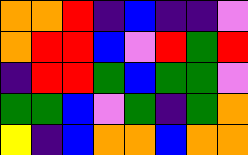[["orange", "orange", "red", "indigo", "blue", "indigo", "indigo", "violet"], ["orange", "red", "red", "blue", "violet", "red", "green", "red"], ["indigo", "red", "red", "green", "blue", "green", "green", "violet"], ["green", "green", "blue", "violet", "green", "indigo", "green", "orange"], ["yellow", "indigo", "blue", "orange", "orange", "blue", "orange", "orange"]]